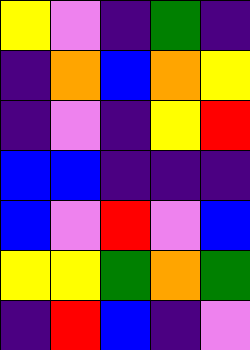[["yellow", "violet", "indigo", "green", "indigo"], ["indigo", "orange", "blue", "orange", "yellow"], ["indigo", "violet", "indigo", "yellow", "red"], ["blue", "blue", "indigo", "indigo", "indigo"], ["blue", "violet", "red", "violet", "blue"], ["yellow", "yellow", "green", "orange", "green"], ["indigo", "red", "blue", "indigo", "violet"]]